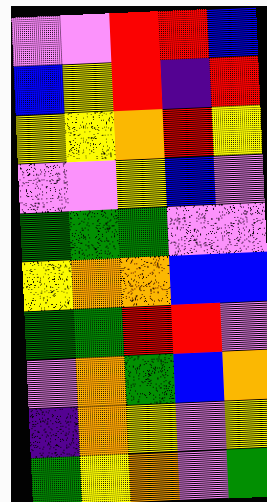[["violet", "violet", "red", "red", "blue"], ["blue", "yellow", "red", "indigo", "red"], ["yellow", "yellow", "orange", "red", "yellow"], ["violet", "violet", "yellow", "blue", "violet"], ["green", "green", "green", "violet", "violet"], ["yellow", "orange", "orange", "blue", "blue"], ["green", "green", "red", "red", "violet"], ["violet", "orange", "green", "blue", "orange"], ["indigo", "orange", "yellow", "violet", "yellow"], ["green", "yellow", "orange", "violet", "green"]]